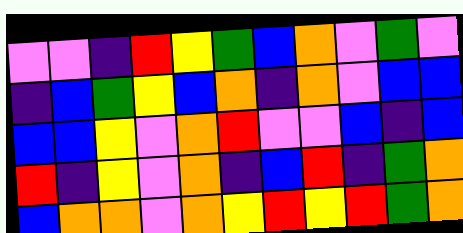[["violet", "violet", "indigo", "red", "yellow", "green", "blue", "orange", "violet", "green", "violet"], ["indigo", "blue", "green", "yellow", "blue", "orange", "indigo", "orange", "violet", "blue", "blue"], ["blue", "blue", "yellow", "violet", "orange", "red", "violet", "violet", "blue", "indigo", "blue"], ["red", "indigo", "yellow", "violet", "orange", "indigo", "blue", "red", "indigo", "green", "orange"], ["blue", "orange", "orange", "violet", "orange", "yellow", "red", "yellow", "red", "green", "orange"]]